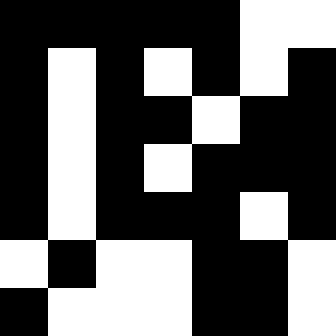[["black", "black", "black", "black", "black", "white", "white"], ["black", "white", "black", "white", "black", "white", "black"], ["black", "white", "black", "black", "white", "black", "black"], ["black", "white", "black", "white", "black", "black", "black"], ["black", "white", "black", "black", "black", "white", "black"], ["white", "black", "white", "white", "black", "black", "white"], ["black", "white", "white", "white", "black", "black", "white"]]